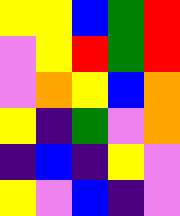[["yellow", "yellow", "blue", "green", "red"], ["violet", "yellow", "red", "green", "red"], ["violet", "orange", "yellow", "blue", "orange"], ["yellow", "indigo", "green", "violet", "orange"], ["indigo", "blue", "indigo", "yellow", "violet"], ["yellow", "violet", "blue", "indigo", "violet"]]